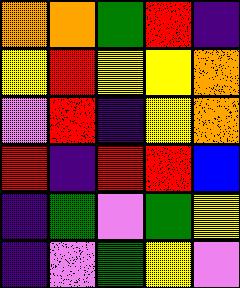[["orange", "orange", "green", "red", "indigo"], ["yellow", "red", "yellow", "yellow", "orange"], ["violet", "red", "indigo", "yellow", "orange"], ["red", "indigo", "red", "red", "blue"], ["indigo", "green", "violet", "green", "yellow"], ["indigo", "violet", "green", "yellow", "violet"]]